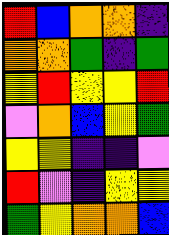[["red", "blue", "orange", "orange", "indigo"], ["orange", "orange", "green", "indigo", "green"], ["yellow", "red", "yellow", "yellow", "red"], ["violet", "orange", "blue", "yellow", "green"], ["yellow", "yellow", "indigo", "indigo", "violet"], ["red", "violet", "indigo", "yellow", "yellow"], ["green", "yellow", "orange", "orange", "blue"]]